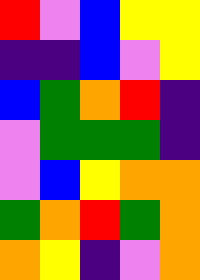[["red", "violet", "blue", "yellow", "yellow"], ["indigo", "indigo", "blue", "violet", "yellow"], ["blue", "green", "orange", "red", "indigo"], ["violet", "green", "green", "green", "indigo"], ["violet", "blue", "yellow", "orange", "orange"], ["green", "orange", "red", "green", "orange"], ["orange", "yellow", "indigo", "violet", "orange"]]